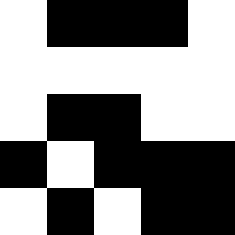[["white", "black", "black", "black", "white"], ["white", "white", "white", "white", "white"], ["white", "black", "black", "white", "white"], ["black", "white", "black", "black", "black"], ["white", "black", "white", "black", "black"]]